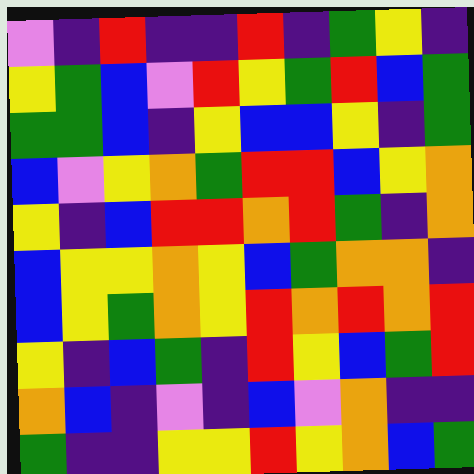[["violet", "indigo", "red", "indigo", "indigo", "red", "indigo", "green", "yellow", "indigo"], ["yellow", "green", "blue", "violet", "red", "yellow", "green", "red", "blue", "green"], ["green", "green", "blue", "indigo", "yellow", "blue", "blue", "yellow", "indigo", "green"], ["blue", "violet", "yellow", "orange", "green", "red", "red", "blue", "yellow", "orange"], ["yellow", "indigo", "blue", "red", "red", "orange", "red", "green", "indigo", "orange"], ["blue", "yellow", "yellow", "orange", "yellow", "blue", "green", "orange", "orange", "indigo"], ["blue", "yellow", "green", "orange", "yellow", "red", "orange", "red", "orange", "red"], ["yellow", "indigo", "blue", "green", "indigo", "red", "yellow", "blue", "green", "red"], ["orange", "blue", "indigo", "violet", "indigo", "blue", "violet", "orange", "indigo", "indigo"], ["green", "indigo", "indigo", "yellow", "yellow", "red", "yellow", "orange", "blue", "green"]]